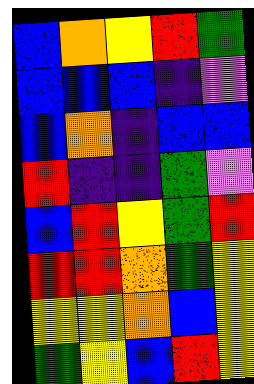[["blue", "orange", "yellow", "red", "green"], ["blue", "blue", "blue", "indigo", "violet"], ["blue", "orange", "indigo", "blue", "blue"], ["red", "indigo", "indigo", "green", "violet"], ["blue", "red", "yellow", "green", "red"], ["red", "red", "orange", "green", "yellow"], ["yellow", "yellow", "orange", "blue", "yellow"], ["green", "yellow", "blue", "red", "yellow"]]